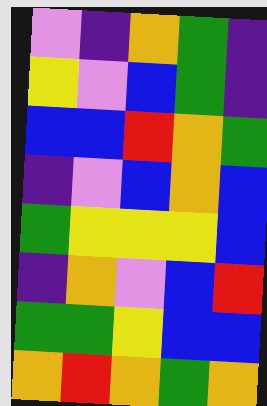[["violet", "indigo", "orange", "green", "indigo"], ["yellow", "violet", "blue", "green", "indigo"], ["blue", "blue", "red", "orange", "green"], ["indigo", "violet", "blue", "orange", "blue"], ["green", "yellow", "yellow", "yellow", "blue"], ["indigo", "orange", "violet", "blue", "red"], ["green", "green", "yellow", "blue", "blue"], ["orange", "red", "orange", "green", "orange"]]